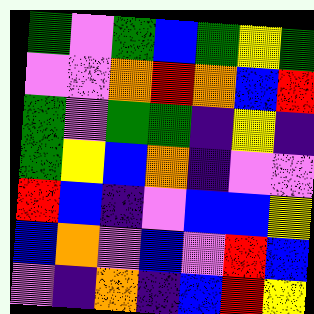[["green", "violet", "green", "blue", "green", "yellow", "green"], ["violet", "violet", "orange", "red", "orange", "blue", "red"], ["green", "violet", "green", "green", "indigo", "yellow", "indigo"], ["green", "yellow", "blue", "orange", "indigo", "violet", "violet"], ["red", "blue", "indigo", "violet", "blue", "blue", "yellow"], ["blue", "orange", "violet", "blue", "violet", "red", "blue"], ["violet", "indigo", "orange", "indigo", "blue", "red", "yellow"]]